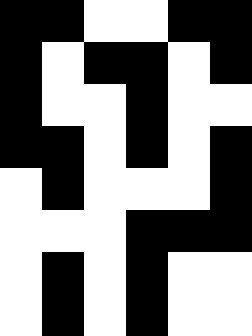[["black", "black", "white", "white", "black", "black"], ["black", "white", "black", "black", "white", "black"], ["black", "white", "white", "black", "white", "white"], ["black", "black", "white", "black", "white", "black"], ["white", "black", "white", "white", "white", "black"], ["white", "white", "white", "black", "black", "black"], ["white", "black", "white", "black", "white", "white"], ["white", "black", "white", "black", "white", "white"]]